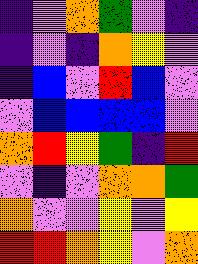[["indigo", "violet", "orange", "green", "violet", "indigo"], ["indigo", "violet", "indigo", "orange", "yellow", "violet"], ["indigo", "blue", "violet", "red", "blue", "violet"], ["violet", "blue", "blue", "blue", "blue", "violet"], ["orange", "red", "yellow", "green", "indigo", "red"], ["violet", "indigo", "violet", "orange", "orange", "green"], ["orange", "violet", "violet", "yellow", "violet", "yellow"], ["red", "red", "orange", "yellow", "violet", "orange"]]